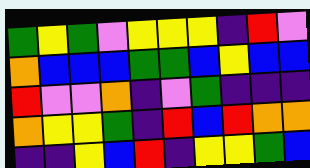[["green", "yellow", "green", "violet", "yellow", "yellow", "yellow", "indigo", "red", "violet"], ["orange", "blue", "blue", "blue", "green", "green", "blue", "yellow", "blue", "blue"], ["red", "violet", "violet", "orange", "indigo", "violet", "green", "indigo", "indigo", "indigo"], ["orange", "yellow", "yellow", "green", "indigo", "red", "blue", "red", "orange", "orange"], ["indigo", "indigo", "yellow", "blue", "red", "indigo", "yellow", "yellow", "green", "blue"]]